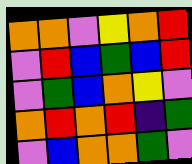[["orange", "orange", "violet", "yellow", "orange", "red"], ["violet", "red", "blue", "green", "blue", "red"], ["violet", "green", "blue", "orange", "yellow", "violet"], ["orange", "red", "orange", "red", "indigo", "green"], ["violet", "blue", "orange", "orange", "green", "violet"]]